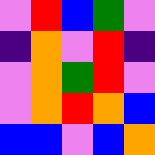[["violet", "red", "blue", "green", "violet"], ["indigo", "orange", "violet", "red", "indigo"], ["violet", "orange", "green", "red", "violet"], ["violet", "orange", "red", "orange", "blue"], ["blue", "blue", "violet", "blue", "orange"]]